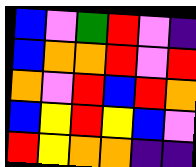[["blue", "violet", "green", "red", "violet", "indigo"], ["blue", "orange", "orange", "red", "violet", "red"], ["orange", "violet", "red", "blue", "red", "orange"], ["blue", "yellow", "red", "yellow", "blue", "violet"], ["red", "yellow", "orange", "orange", "indigo", "indigo"]]